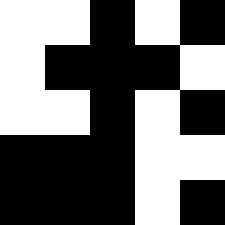[["white", "white", "black", "white", "black"], ["white", "black", "black", "black", "white"], ["white", "white", "black", "white", "black"], ["black", "black", "black", "white", "white"], ["black", "black", "black", "white", "black"]]